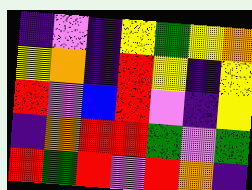[["indigo", "violet", "indigo", "yellow", "green", "yellow", "orange"], ["yellow", "orange", "indigo", "red", "yellow", "indigo", "yellow"], ["red", "violet", "blue", "red", "violet", "indigo", "yellow"], ["indigo", "orange", "red", "red", "green", "violet", "green"], ["red", "green", "red", "violet", "red", "orange", "indigo"]]